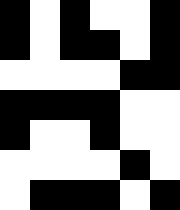[["black", "white", "black", "white", "white", "black"], ["black", "white", "black", "black", "white", "black"], ["white", "white", "white", "white", "black", "black"], ["black", "black", "black", "black", "white", "white"], ["black", "white", "white", "black", "white", "white"], ["white", "white", "white", "white", "black", "white"], ["white", "black", "black", "black", "white", "black"]]